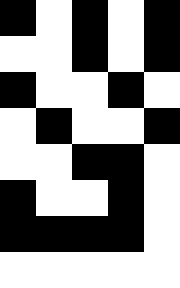[["black", "white", "black", "white", "black"], ["white", "white", "black", "white", "black"], ["black", "white", "white", "black", "white"], ["white", "black", "white", "white", "black"], ["white", "white", "black", "black", "white"], ["black", "white", "white", "black", "white"], ["black", "black", "black", "black", "white"], ["white", "white", "white", "white", "white"]]